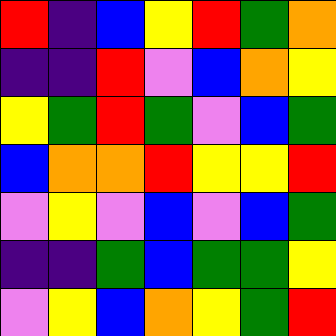[["red", "indigo", "blue", "yellow", "red", "green", "orange"], ["indigo", "indigo", "red", "violet", "blue", "orange", "yellow"], ["yellow", "green", "red", "green", "violet", "blue", "green"], ["blue", "orange", "orange", "red", "yellow", "yellow", "red"], ["violet", "yellow", "violet", "blue", "violet", "blue", "green"], ["indigo", "indigo", "green", "blue", "green", "green", "yellow"], ["violet", "yellow", "blue", "orange", "yellow", "green", "red"]]